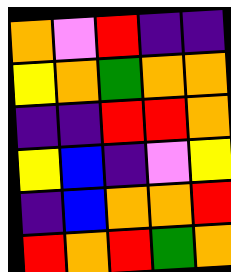[["orange", "violet", "red", "indigo", "indigo"], ["yellow", "orange", "green", "orange", "orange"], ["indigo", "indigo", "red", "red", "orange"], ["yellow", "blue", "indigo", "violet", "yellow"], ["indigo", "blue", "orange", "orange", "red"], ["red", "orange", "red", "green", "orange"]]